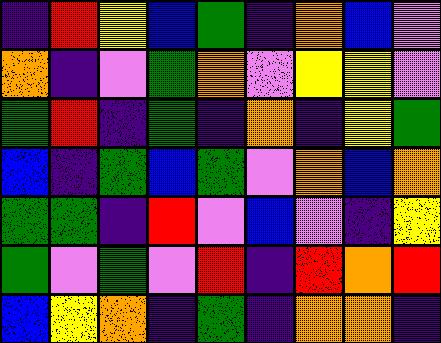[["indigo", "red", "yellow", "blue", "green", "indigo", "orange", "blue", "violet"], ["orange", "indigo", "violet", "green", "orange", "violet", "yellow", "yellow", "violet"], ["green", "red", "indigo", "green", "indigo", "orange", "indigo", "yellow", "green"], ["blue", "indigo", "green", "blue", "green", "violet", "orange", "blue", "orange"], ["green", "green", "indigo", "red", "violet", "blue", "violet", "indigo", "yellow"], ["green", "violet", "green", "violet", "red", "indigo", "red", "orange", "red"], ["blue", "yellow", "orange", "indigo", "green", "indigo", "orange", "orange", "indigo"]]